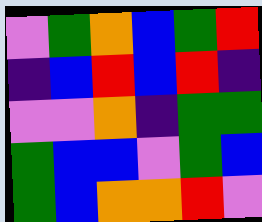[["violet", "green", "orange", "blue", "green", "red"], ["indigo", "blue", "red", "blue", "red", "indigo"], ["violet", "violet", "orange", "indigo", "green", "green"], ["green", "blue", "blue", "violet", "green", "blue"], ["green", "blue", "orange", "orange", "red", "violet"]]